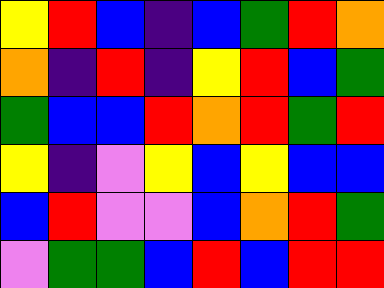[["yellow", "red", "blue", "indigo", "blue", "green", "red", "orange"], ["orange", "indigo", "red", "indigo", "yellow", "red", "blue", "green"], ["green", "blue", "blue", "red", "orange", "red", "green", "red"], ["yellow", "indigo", "violet", "yellow", "blue", "yellow", "blue", "blue"], ["blue", "red", "violet", "violet", "blue", "orange", "red", "green"], ["violet", "green", "green", "blue", "red", "blue", "red", "red"]]